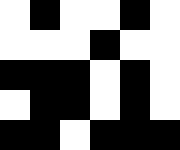[["white", "black", "white", "white", "black", "white"], ["white", "white", "white", "black", "white", "white"], ["black", "black", "black", "white", "black", "white"], ["white", "black", "black", "white", "black", "white"], ["black", "black", "white", "black", "black", "black"]]